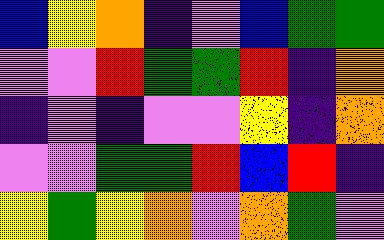[["blue", "yellow", "orange", "indigo", "violet", "blue", "green", "green"], ["violet", "violet", "red", "green", "green", "red", "indigo", "orange"], ["indigo", "violet", "indigo", "violet", "violet", "yellow", "indigo", "orange"], ["violet", "violet", "green", "green", "red", "blue", "red", "indigo"], ["yellow", "green", "yellow", "orange", "violet", "orange", "green", "violet"]]